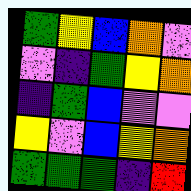[["green", "yellow", "blue", "orange", "violet"], ["violet", "indigo", "green", "yellow", "orange"], ["indigo", "green", "blue", "violet", "violet"], ["yellow", "violet", "blue", "yellow", "orange"], ["green", "green", "green", "indigo", "red"]]